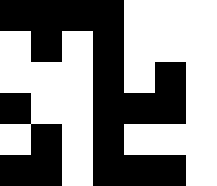[["black", "black", "black", "black", "white", "white", "white"], ["white", "black", "white", "black", "white", "white", "white"], ["white", "white", "white", "black", "white", "black", "white"], ["black", "white", "white", "black", "black", "black", "white"], ["white", "black", "white", "black", "white", "white", "white"], ["black", "black", "white", "black", "black", "black", "white"]]